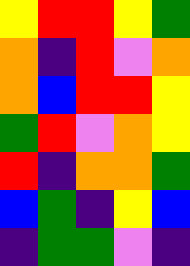[["yellow", "red", "red", "yellow", "green"], ["orange", "indigo", "red", "violet", "orange"], ["orange", "blue", "red", "red", "yellow"], ["green", "red", "violet", "orange", "yellow"], ["red", "indigo", "orange", "orange", "green"], ["blue", "green", "indigo", "yellow", "blue"], ["indigo", "green", "green", "violet", "indigo"]]